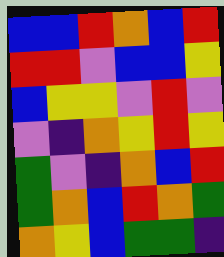[["blue", "blue", "red", "orange", "blue", "red"], ["red", "red", "violet", "blue", "blue", "yellow"], ["blue", "yellow", "yellow", "violet", "red", "violet"], ["violet", "indigo", "orange", "yellow", "red", "yellow"], ["green", "violet", "indigo", "orange", "blue", "red"], ["green", "orange", "blue", "red", "orange", "green"], ["orange", "yellow", "blue", "green", "green", "indigo"]]